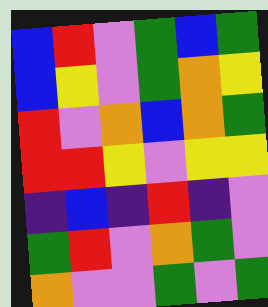[["blue", "red", "violet", "green", "blue", "green"], ["blue", "yellow", "violet", "green", "orange", "yellow"], ["red", "violet", "orange", "blue", "orange", "green"], ["red", "red", "yellow", "violet", "yellow", "yellow"], ["indigo", "blue", "indigo", "red", "indigo", "violet"], ["green", "red", "violet", "orange", "green", "violet"], ["orange", "violet", "violet", "green", "violet", "green"]]